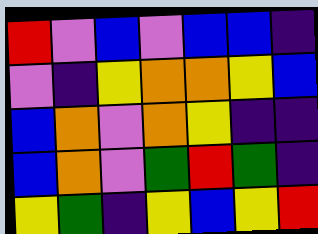[["red", "violet", "blue", "violet", "blue", "blue", "indigo"], ["violet", "indigo", "yellow", "orange", "orange", "yellow", "blue"], ["blue", "orange", "violet", "orange", "yellow", "indigo", "indigo"], ["blue", "orange", "violet", "green", "red", "green", "indigo"], ["yellow", "green", "indigo", "yellow", "blue", "yellow", "red"]]